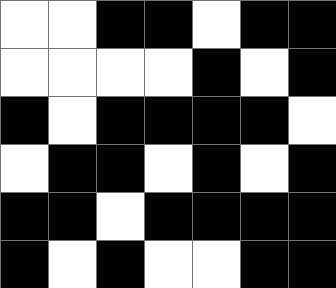[["white", "white", "black", "black", "white", "black", "black"], ["white", "white", "white", "white", "black", "white", "black"], ["black", "white", "black", "black", "black", "black", "white"], ["white", "black", "black", "white", "black", "white", "black"], ["black", "black", "white", "black", "black", "black", "black"], ["black", "white", "black", "white", "white", "black", "black"]]